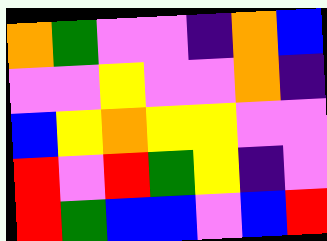[["orange", "green", "violet", "violet", "indigo", "orange", "blue"], ["violet", "violet", "yellow", "violet", "violet", "orange", "indigo"], ["blue", "yellow", "orange", "yellow", "yellow", "violet", "violet"], ["red", "violet", "red", "green", "yellow", "indigo", "violet"], ["red", "green", "blue", "blue", "violet", "blue", "red"]]